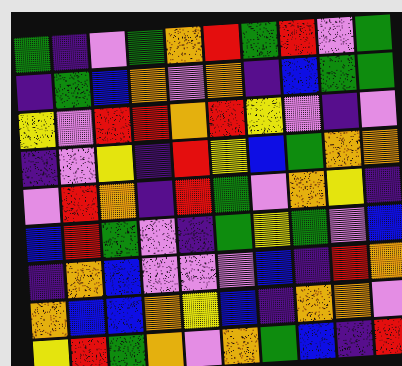[["green", "indigo", "violet", "green", "orange", "red", "green", "red", "violet", "green"], ["indigo", "green", "blue", "orange", "violet", "orange", "indigo", "blue", "green", "green"], ["yellow", "violet", "red", "red", "orange", "red", "yellow", "violet", "indigo", "violet"], ["indigo", "violet", "yellow", "indigo", "red", "yellow", "blue", "green", "orange", "orange"], ["violet", "red", "orange", "indigo", "red", "green", "violet", "orange", "yellow", "indigo"], ["blue", "red", "green", "violet", "indigo", "green", "yellow", "green", "violet", "blue"], ["indigo", "orange", "blue", "violet", "violet", "violet", "blue", "indigo", "red", "orange"], ["orange", "blue", "blue", "orange", "yellow", "blue", "indigo", "orange", "orange", "violet"], ["yellow", "red", "green", "orange", "violet", "orange", "green", "blue", "indigo", "red"]]